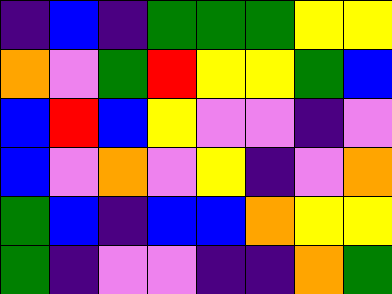[["indigo", "blue", "indigo", "green", "green", "green", "yellow", "yellow"], ["orange", "violet", "green", "red", "yellow", "yellow", "green", "blue"], ["blue", "red", "blue", "yellow", "violet", "violet", "indigo", "violet"], ["blue", "violet", "orange", "violet", "yellow", "indigo", "violet", "orange"], ["green", "blue", "indigo", "blue", "blue", "orange", "yellow", "yellow"], ["green", "indigo", "violet", "violet", "indigo", "indigo", "orange", "green"]]